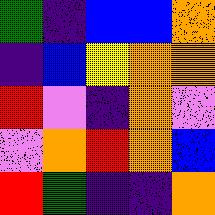[["green", "indigo", "blue", "blue", "orange"], ["indigo", "blue", "yellow", "orange", "orange"], ["red", "violet", "indigo", "orange", "violet"], ["violet", "orange", "red", "orange", "blue"], ["red", "green", "indigo", "indigo", "orange"]]